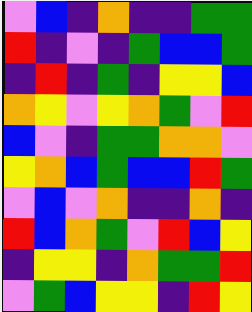[["violet", "blue", "indigo", "orange", "indigo", "indigo", "green", "green"], ["red", "indigo", "violet", "indigo", "green", "blue", "blue", "green"], ["indigo", "red", "indigo", "green", "indigo", "yellow", "yellow", "blue"], ["orange", "yellow", "violet", "yellow", "orange", "green", "violet", "red"], ["blue", "violet", "indigo", "green", "green", "orange", "orange", "violet"], ["yellow", "orange", "blue", "green", "blue", "blue", "red", "green"], ["violet", "blue", "violet", "orange", "indigo", "indigo", "orange", "indigo"], ["red", "blue", "orange", "green", "violet", "red", "blue", "yellow"], ["indigo", "yellow", "yellow", "indigo", "orange", "green", "green", "red"], ["violet", "green", "blue", "yellow", "yellow", "indigo", "red", "yellow"]]